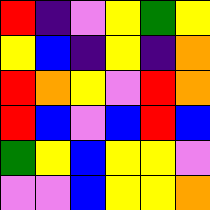[["red", "indigo", "violet", "yellow", "green", "yellow"], ["yellow", "blue", "indigo", "yellow", "indigo", "orange"], ["red", "orange", "yellow", "violet", "red", "orange"], ["red", "blue", "violet", "blue", "red", "blue"], ["green", "yellow", "blue", "yellow", "yellow", "violet"], ["violet", "violet", "blue", "yellow", "yellow", "orange"]]